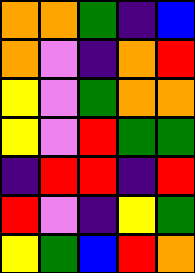[["orange", "orange", "green", "indigo", "blue"], ["orange", "violet", "indigo", "orange", "red"], ["yellow", "violet", "green", "orange", "orange"], ["yellow", "violet", "red", "green", "green"], ["indigo", "red", "red", "indigo", "red"], ["red", "violet", "indigo", "yellow", "green"], ["yellow", "green", "blue", "red", "orange"]]